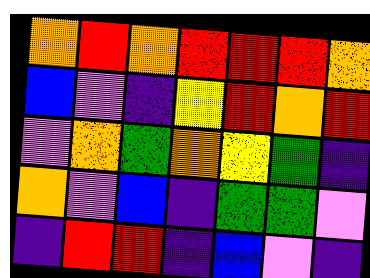[["orange", "red", "orange", "red", "red", "red", "orange"], ["blue", "violet", "indigo", "yellow", "red", "orange", "red"], ["violet", "orange", "green", "orange", "yellow", "green", "indigo"], ["orange", "violet", "blue", "indigo", "green", "green", "violet"], ["indigo", "red", "red", "indigo", "blue", "violet", "indigo"]]